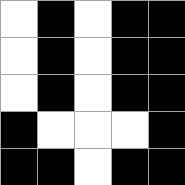[["white", "black", "white", "black", "black"], ["white", "black", "white", "black", "black"], ["white", "black", "white", "black", "black"], ["black", "white", "white", "white", "black"], ["black", "black", "white", "black", "black"]]